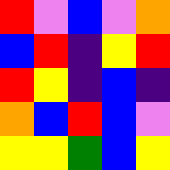[["red", "violet", "blue", "violet", "orange"], ["blue", "red", "indigo", "yellow", "red"], ["red", "yellow", "indigo", "blue", "indigo"], ["orange", "blue", "red", "blue", "violet"], ["yellow", "yellow", "green", "blue", "yellow"]]